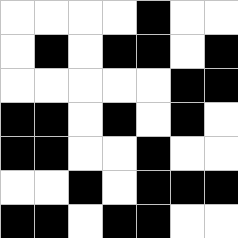[["white", "white", "white", "white", "black", "white", "white"], ["white", "black", "white", "black", "black", "white", "black"], ["white", "white", "white", "white", "white", "black", "black"], ["black", "black", "white", "black", "white", "black", "white"], ["black", "black", "white", "white", "black", "white", "white"], ["white", "white", "black", "white", "black", "black", "black"], ["black", "black", "white", "black", "black", "white", "white"]]